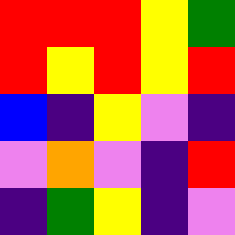[["red", "red", "red", "yellow", "green"], ["red", "yellow", "red", "yellow", "red"], ["blue", "indigo", "yellow", "violet", "indigo"], ["violet", "orange", "violet", "indigo", "red"], ["indigo", "green", "yellow", "indigo", "violet"]]